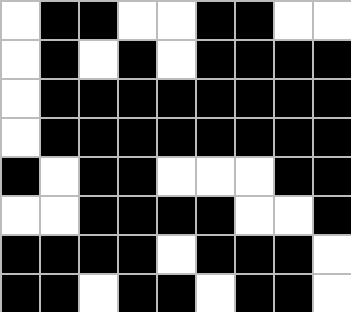[["white", "black", "black", "white", "white", "black", "black", "white", "white"], ["white", "black", "white", "black", "white", "black", "black", "black", "black"], ["white", "black", "black", "black", "black", "black", "black", "black", "black"], ["white", "black", "black", "black", "black", "black", "black", "black", "black"], ["black", "white", "black", "black", "white", "white", "white", "black", "black"], ["white", "white", "black", "black", "black", "black", "white", "white", "black"], ["black", "black", "black", "black", "white", "black", "black", "black", "white"], ["black", "black", "white", "black", "black", "white", "black", "black", "white"]]